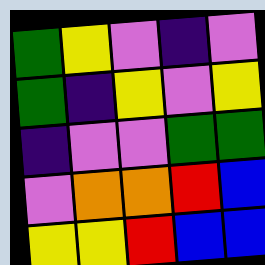[["green", "yellow", "violet", "indigo", "violet"], ["green", "indigo", "yellow", "violet", "yellow"], ["indigo", "violet", "violet", "green", "green"], ["violet", "orange", "orange", "red", "blue"], ["yellow", "yellow", "red", "blue", "blue"]]